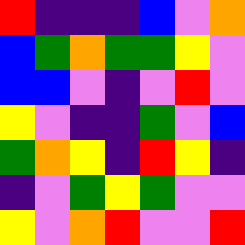[["red", "indigo", "indigo", "indigo", "blue", "violet", "orange"], ["blue", "green", "orange", "green", "green", "yellow", "violet"], ["blue", "blue", "violet", "indigo", "violet", "red", "violet"], ["yellow", "violet", "indigo", "indigo", "green", "violet", "blue"], ["green", "orange", "yellow", "indigo", "red", "yellow", "indigo"], ["indigo", "violet", "green", "yellow", "green", "violet", "violet"], ["yellow", "violet", "orange", "red", "violet", "violet", "red"]]